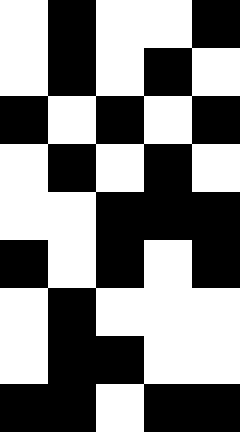[["white", "black", "white", "white", "black"], ["white", "black", "white", "black", "white"], ["black", "white", "black", "white", "black"], ["white", "black", "white", "black", "white"], ["white", "white", "black", "black", "black"], ["black", "white", "black", "white", "black"], ["white", "black", "white", "white", "white"], ["white", "black", "black", "white", "white"], ["black", "black", "white", "black", "black"]]